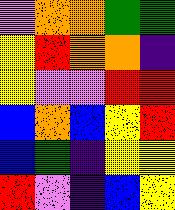[["violet", "orange", "orange", "green", "green"], ["yellow", "red", "orange", "orange", "indigo"], ["yellow", "violet", "violet", "red", "red"], ["blue", "orange", "blue", "yellow", "red"], ["blue", "green", "indigo", "yellow", "yellow"], ["red", "violet", "indigo", "blue", "yellow"]]